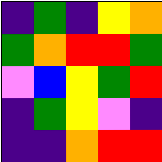[["indigo", "green", "indigo", "yellow", "orange"], ["green", "orange", "red", "red", "green"], ["violet", "blue", "yellow", "green", "red"], ["indigo", "green", "yellow", "violet", "indigo"], ["indigo", "indigo", "orange", "red", "red"]]